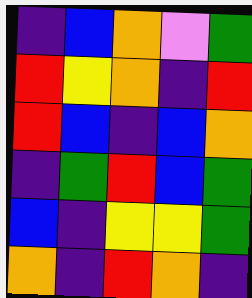[["indigo", "blue", "orange", "violet", "green"], ["red", "yellow", "orange", "indigo", "red"], ["red", "blue", "indigo", "blue", "orange"], ["indigo", "green", "red", "blue", "green"], ["blue", "indigo", "yellow", "yellow", "green"], ["orange", "indigo", "red", "orange", "indigo"]]